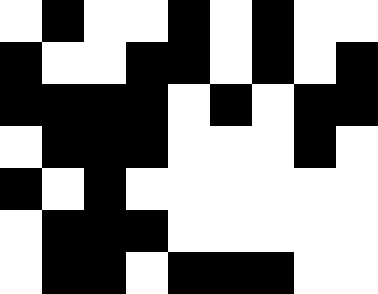[["white", "black", "white", "white", "black", "white", "black", "white", "white"], ["black", "white", "white", "black", "black", "white", "black", "white", "black"], ["black", "black", "black", "black", "white", "black", "white", "black", "black"], ["white", "black", "black", "black", "white", "white", "white", "black", "white"], ["black", "white", "black", "white", "white", "white", "white", "white", "white"], ["white", "black", "black", "black", "white", "white", "white", "white", "white"], ["white", "black", "black", "white", "black", "black", "black", "white", "white"]]